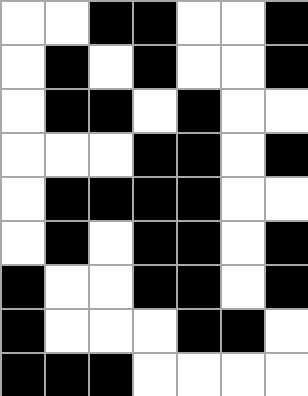[["white", "white", "black", "black", "white", "white", "black"], ["white", "black", "white", "black", "white", "white", "black"], ["white", "black", "black", "white", "black", "white", "white"], ["white", "white", "white", "black", "black", "white", "black"], ["white", "black", "black", "black", "black", "white", "white"], ["white", "black", "white", "black", "black", "white", "black"], ["black", "white", "white", "black", "black", "white", "black"], ["black", "white", "white", "white", "black", "black", "white"], ["black", "black", "black", "white", "white", "white", "white"]]